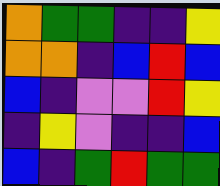[["orange", "green", "green", "indigo", "indigo", "yellow"], ["orange", "orange", "indigo", "blue", "red", "blue"], ["blue", "indigo", "violet", "violet", "red", "yellow"], ["indigo", "yellow", "violet", "indigo", "indigo", "blue"], ["blue", "indigo", "green", "red", "green", "green"]]